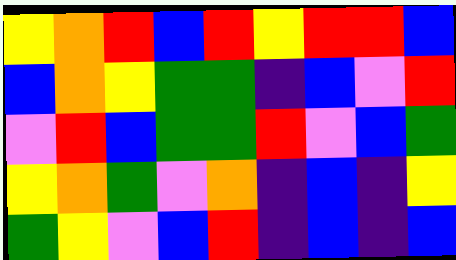[["yellow", "orange", "red", "blue", "red", "yellow", "red", "red", "blue"], ["blue", "orange", "yellow", "green", "green", "indigo", "blue", "violet", "red"], ["violet", "red", "blue", "green", "green", "red", "violet", "blue", "green"], ["yellow", "orange", "green", "violet", "orange", "indigo", "blue", "indigo", "yellow"], ["green", "yellow", "violet", "blue", "red", "indigo", "blue", "indigo", "blue"]]